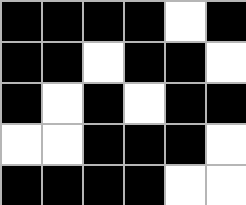[["black", "black", "black", "black", "white", "black"], ["black", "black", "white", "black", "black", "white"], ["black", "white", "black", "white", "black", "black"], ["white", "white", "black", "black", "black", "white"], ["black", "black", "black", "black", "white", "white"]]